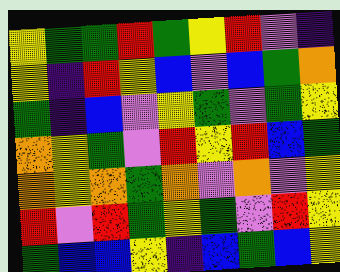[["yellow", "green", "green", "red", "green", "yellow", "red", "violet", "indigo"], ["yellow", "indigo", "red", "yellow", "blue", "violet", "blue", "green", "orange"], ["green", "indigo", "blue", "violet", "yellow", "green", "violet", "green", "yellow"], ["orange", "yellow", "green", "violet", "red", "yellow", "red", "blue", "green"], ["orange", "yellow", "orange", "green", "orange", "violet", "orange", "violet", "yellow"], ["red", "violet", "red", "green", "yellow", "green", "violet", "red", "yellow"], ["green", "blue", "blue", "yellow", "indigo", "blue", "green", "blue", "yellow"]]